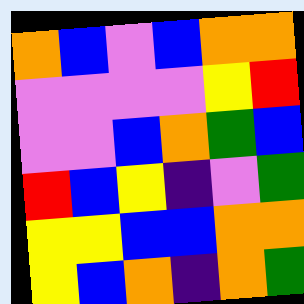[["orange", "blue", "violet", "blue", "orange", "orange"], ["violet", "violet", "violet", "violet", "yellow", "red"], ["violet", "violet", "blue", "orange", "green", "blue"], ["red", "blue", "yellow", "indigo", "violet", "green"], ["yellow", "yellow", "blue", "blue", "orange", "orange"], ["yellow", "blue", "orange", "indigo", "orange", "green"]]